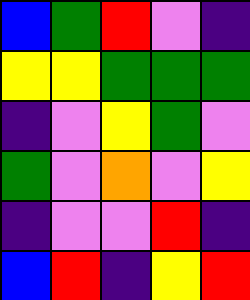[["blue", "green", "red", "violet", "indigo"], ["yellow", "yellow", "green", "green", "green"], ["indigo", "violet", "yellow", "green", "violet"], ["green", "violet", "orange", "violet", "yellow"], ["indigo", "violet", "violet", "red", "indigo"], ["blue", "red", "indigo", "yellow", "red"]]